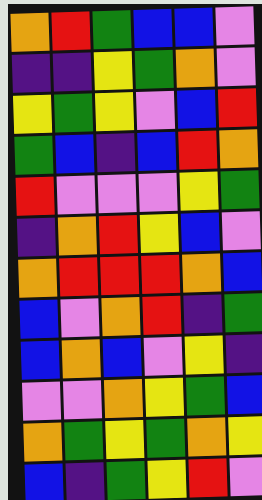[["orange", "red", "green", "blue", "blue", "violet"], ["indigo", "indigo", "yellow", "green", "orange", "violet"], ["yellow", "green", "yellow", "violet", "blue", "red"], ["green", "blue", "indigo", "blue", "red", "orange"], ["red", "violet", "violet", "violet", "yellow", "green"], ["indigo", "orange", "red", "yellow", "blue", "violet"], ["orange", "red", "red", "red", "orange", "blue"], ["blue", "violet", "orange", "red", "indigo", "green"], ["blue", "orange", "blue", "violet", "yellow", "indigo"], ["violet", "violet", "orange", "yellow", "green", "blue"], ["orange", "green", "yellow", "green", "orange", "yellow"], ["blue", "indigo", "green", "yellow", "red", "violet"]]